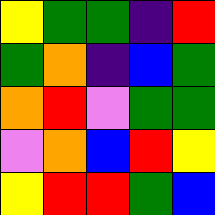[["yellow", "green", "green", "indigo", "red"], ["green", "orange", "indigo", "blue", "green"], ["orange", "red", "violet", "green", "green"], ["violet", "orange", "blue", "red", "yellow"], ["yellow", "red", "red", "green", "blue"]]